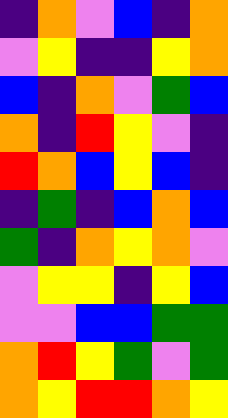[["indigo", "orange", "violet", "blue", "indigo", "orange"], ["violet", "yellow", "indigo", "indigo", "yellow", "orange"], ["blue", "indigo", "orange", "violet", "green", "blue"], ["orange", "indigo", "red", "yellow", "violet", "indigo"], ["red", "orange", "blue", "yellow", "blue", "indigo"], ["indigo", "green", "indigo", "blue", "orange", "blue"], ["green", "indigo", "orange", "yellow", "orange", "violet"], ["violet", "yellow", "yellow", "indigo", "yellow", "blue"], ["violet", "violet", "blue", "blue", "green", "green"], ["orange", "red", "yellow", "green", "violet", "green"], ["orange", "yellow", "red", "red", "orange", "yellow"]]